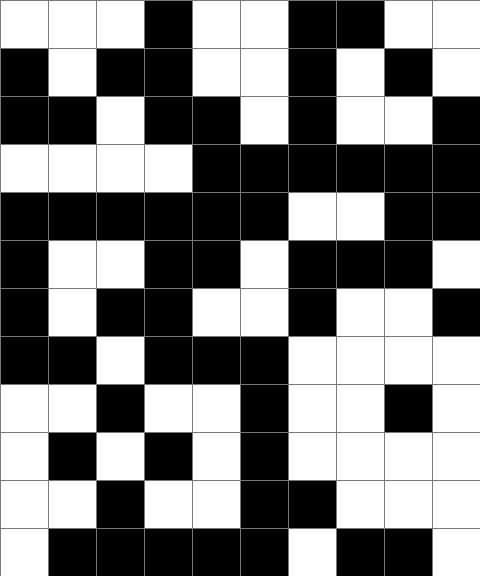[["white", "white", "white", "black", "white", "white", "black", "black", "white", "white"], ["black", "white", "black", "black", "white", "white", "black", "white", "black", "white"], ["black", "black", "white", "black", "black", "white", "black", "white", "white", "black"], ["white", "white", "white", "white", "black", "black", "black", "black", "black", "black"], ["black", "black", "black", "black", "black", "black", "white", "white", "black", "black"], ["black", "white", "white", "black", "black", "white", "black", "black", "black", "white"], ["black", "white", "black", "black", "white", "white", "black", "white", "white", "black"], ["black", "black", "white", "black", "black", "black", "white", "white", "white", "white"], ["white", "white", "black", "white", "white", "black", "white", "white", "black", "white"], ["white", "black", "white", "black", "white", "black", "white", "white", "white", "white"], ["white", "white", "black", "white", "white", "black", "black", "white", "white", "white"], ["white", "black", "black", "black", "black", "black", "white", "black", "black", "white"]]